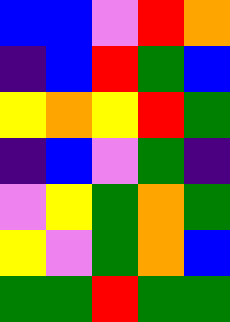[["blue", "blue", "violet", "red", "orange"], ["indigo", "blue", "red", "green", "blue"], ["yellow", "orange", "yellow", "red", "green"], ["indigo", "blue", "violet", "green", "indigo"], ["violet", "yellow", "green", "orange", "green"], ["yellow", "violet", "green", "orange", "blue"], ["green", "green", "red", "green", "green"]]